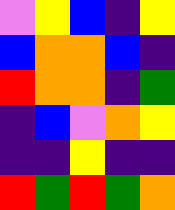[["violet", "yellow", "blue", "indigo", "yellow"], ["blue", "orange", "orange", "blue", "indigo"], ["red", "orange", "orange", "indigo", "green"], ["indigo", "blue", "violet", "orange", "yellow"], ["indigo", "indigo", "yellow", "indigo", "indigo"], ["red", "green", "red", "green", "orange"]]